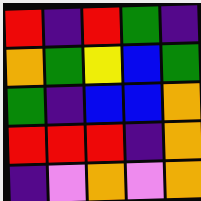[["red", "indigo", "red", "green", "indigo"], ["orange", "green", "yellow", "blue", "green"], ["green", "indigo", "blue", "blue", "orange"], ["red", "red", "red", "indigo", "orange"], ["indigo", "violet", "orange", "violet", "orange"]]